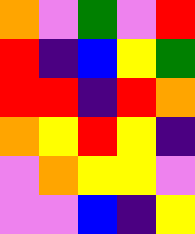[["orange", "violet", "green", "violet", "red"], ["red", "indigo", "blue", "yellow", "green"], ["red", "red", "indigo", "red", "orange"], ["orange", "yellow", "red", "yellow", "indigo"], ["violet", "orange", "yellow", "yellow", "violet"], ["violet", "violet", "blue", "indigo", "yellow"]]